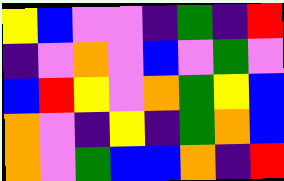[["yellow", "blue", "violet", "violet", "indigo", "green", "indigo", "red"], ["indigo", "violet", "orange", "violet", "blue", "violet", "green", "violet"], ["blue", "red", "yellow", "violet", "orange", "green", "yellow", "blue"], ["orange", "violet", "indigo", "yellow", "indigo", "green", "orange", "blue"], ["orange", "violet", "green", "blue", "blue", "orange", "indigo", "red"]]